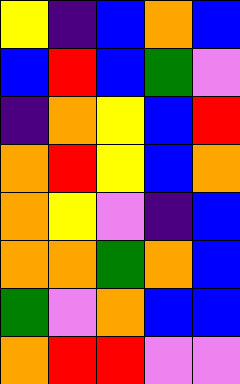[["yellow", "indigo", "blue", "orange", "blue"], ["blue", "red", "blue", "green", "violet"], ["indigo", "orange", "yellow", "blue", "red"], ["orange", "red", "yellow", "blue", "orange"], ["orange", "yellow", "violet", "indigo", "blue"], ["orange", "orange", "green", "orange", "blue"], ["green", "violet", "orange", "blue", "blue"], ["orange", "red", "red", "violet", "violet"]]